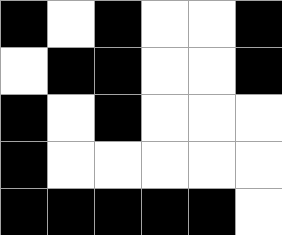[["black", "white", "black", "white", "white", "black"], ["white", "black", "black", "white", "white", "black"], ["black", "white", "black", "white", "white", "white"], ["black", "white", "white", "white", "white", "white"], ["black", "black", "black", "black", "black", "white"]]